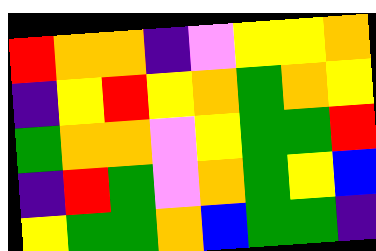[["red", "orange", "orange", "indigo", "violet", "yellow", "yellow", "orange"], ["indigo", "yellow", "red", "yellow", "orange", "green", "orange", "yellow"], ["green", "orange", "orange", "violet", "yellow", "green", "green", "red"], ["indigo", "red", "green", "violet", "orange", "green", "yellow", "blue"], ["yellow", "green", "green", "orange", "blue", "green", "green", "indigo"]]